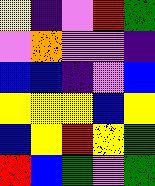[["yellow", "indigo", "violet", "red", "green"], ["violet", "orange", "violet", "violet", "indigo"], ["blue", "blue", "indigo", "violet", "blue"], ["yellow", "yellow", "yellow", "blue", "yellow"], ["blue", "yellow", "red", "yellow", "green"], ["red", "blue", "green", "violet", "green"]]